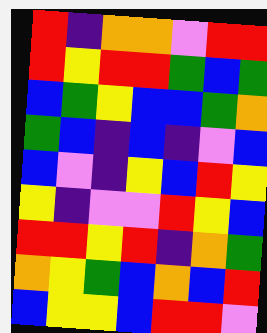[["red", "indigo", "orange", "orange", "violet", "red", "red"], ["red", "yellow", "red", "red", "green", "blue", "green"], ["blue", "green", "yellow", "blue", "blue", "green", "orange"], ["green", "blue", "indigo", "blue", "indigo", "violet", "blue"], ["blue", "violet", "indigo", "yellow", "blue", "red", "yellow"], ["yellow", "indigo", "violet", "violet", "red", "yellow", "blue"], ["red", "red", "yellow", "red", "indigo", "orange", "green"], ["orange", "yellow", "green", "blue", "orange", "blue", "red"], ["blue", "yellow", "yellow", "blue", "red", "red", "violet"]]